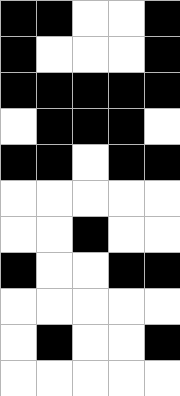[["black", "black", "white", "white", "black"], ["black", "white", "white", "white", "black"], ["black", "black", "black", "black", "black"], ["white", "black", "black", "black", "white"], ["black", "black", "white", "black", "black"], ["white", "white", "white", "white", "white"], ["white", "white", "black", "white", "white"], ["black", "white", "white", "black", "black"], ["white", "white", "white", "white", "white"], ["white", "black", "white", "white", "black"], ["white", "white", "white", "white", "white"]]